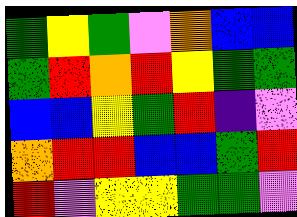[["green", "yellow", "green", "violet", "orange", "blue", "blue"], ["green", "red", "orange", "red", "yellow", "green", "green"], ["blue", "blue", "yellow", "green", "red", "indigo", "violet"], ["orange", "red", "red", "blue", "blue", "green", "red"], ["red", "violet", "yellow", "yellow", "green", "green", "violet"]]